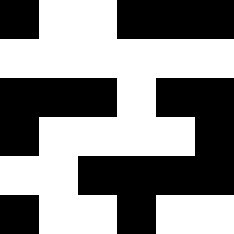[["black", "white", "white", "black", "black", "black"], ["white", "white", "white", "white", "white", "white"], ["black", "black", "black", "white", "black", "black"], ["black", "white", "white", "white", "white", "black"], ["white", "white", "black", "black", "black", "black"], ["black", "white", "white", "black", "white", "white"]]